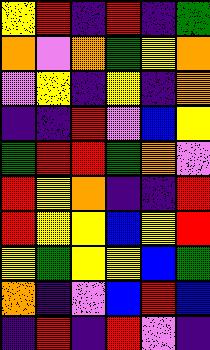[["yellow", "red", "indigo", "red", "indigo", "green"], ["orange", "violet", "orange", "green", "yellow", "orange"], ["violet", "yellow", "indigo", "yellow", "indigo", "orange"], ["indigo", "indigo", "red", "violet", "blue", "yellow"], ["green", "red", "red", "green", "orange", "violet"], ["red", "yellow", "orange", "indigo", "indigo", "red"], ["red", "yellow", "yellow", "blue", "yellow", "red"], ["yellow", "green", "yellow", "yellow", "blue", "green"], ["orange", "indigo", "violet", "blue", "red", "blue"], ["indigo", "red", "indigo", "red", "violet", "indigo"]]